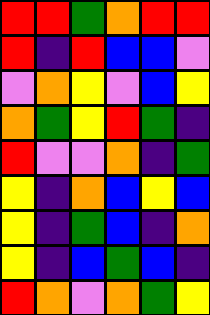[["red", "red", "green", "orange", "red", "red"], ["red", "indigo", "red", "blue", "blue", "violet"], ["violet", "orange", "yellow", "violet", "blue", "yellow"], ["orange", "green", "yellow", "red", "green", "indigo"], ["red", "violet", "violet", "orange", "indigo", "green"], ["yellow", "indigo", "orange", "blue", "yellow", "blue"], ["yellow", "indigo", "green", "blue", "indigo", "orange"], ["yellow", "indigo", "blue", "green", "blue", "indigo"], ["red", "orange", "violet", "orange", "green", "yellow"]]